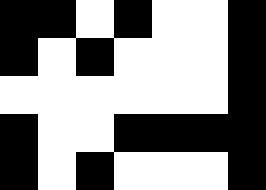[["black", "black", "white", "black", "white", "white", "black"], ["black", "white", "black", "white", "white", "white", "black"], ["white", "white", "white", "white", "white", "white", "black"], ["black", "white", "white", "black", "black", "black", "black"], ["black", "white", "black", "white", "white", "white", "black"]]